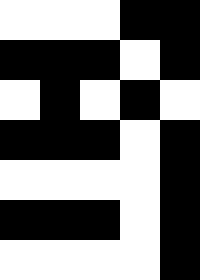[["white", "white", "white", "black", "black"], ["black", "black", "black", "white", "black"], ["white", "black", "white", "black", "white"], ["black", "black", "black", "white", "black"], ["white", "white", "white", "white", "black"], ["black", "black", "black", "white", "black"], ["white", "white", "white", "white", "black"]]